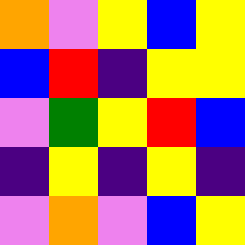[["orange", "violet", "yellow", "blue", "yellow"], ["blue", "red", "indigo", "yellow", "yellow"], ["violet", "green", "yellow", "red", "blue"], ["indigo", "yellow", "indigo", "yellow", "indigo"], ["violet", "orange", "violet", "blue", "yellow"]]